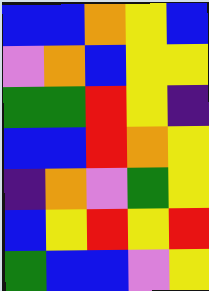[["blue", "blue", "orange", "yellow", "blue"], ["violet", "orange", "blue", "yellow", "yellow"], ["green", "green", "red", "yellow", "indigo"], ["blue", "blue", "red", "orange", "yellow"], ["indigo", "orange", "violet", "green", "yellow"], ["blue", "yellow", "red", "yellow", "red"], ["green", "blue", "blue", "violet", "yellow"]]